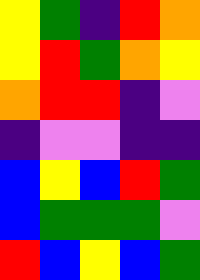[["yellow", "green", "indigo", "red", "orange"], ["yellow", "red", "green", "orange", "yellow"], ["orange", "red", "red", "indigo", "violet"], ["indigo", "violet", "violet", "indigo", "indigo"], ["blue", "yellow", "blue", "red", "green"], ["blue", "green", "green", "green", "violet"], ["red", "blue", "yellow", "blue", "green"]]